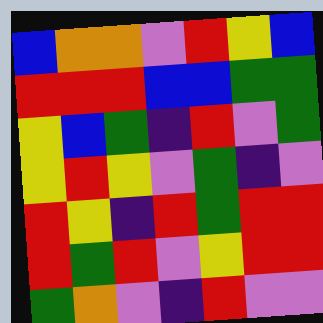[["blue", "orange", "orange", "violet", "red", "yellow", "blue"], ["red", "red", "red", "blue", "blue", "green", "green"], ["yellow", "blue", "green", "indigo", "red", "violet", "green"], ["yellow", "red", "yellow", "violet", "green", "indigo", "violet"], ["red", "yellow", "indigo", "red", "green", "red", "red"], ["red", "green", "red", "violet", "yellow", "red", "red"], ["green", "orange", "violet", "indigo", "red", "violet", "violet"]]